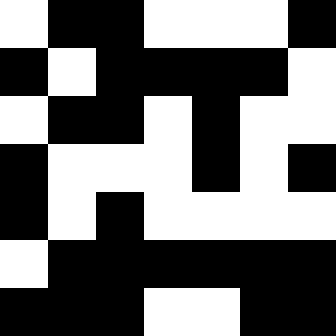[["white", "black", "black", "white", "white", "white", "black"], ["black", "white", "black", "black", "black", "black", "white"], ["white", "black", "black", "white", "black", "white", "white"], ["black", "white", "white", "white", "black", "white", "black"], ["black", "white", "black", "white", "white", "white", "white"], ["white", "black", "black", "black", "black", "black", "black"], ["black", "black", "black", "white", "white", "black", "black"]]